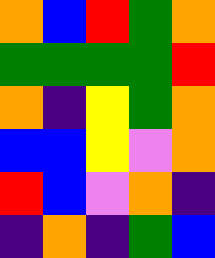[["orange", "blue", "red", "green", "orange"], ["green", "green", "green", "green", "red"], ["orange", "indigo", "yellow", "green", "orange"], ["blue", "blue", "yellow", "violet", "orange"], ["red", "blue", "violet", "orange", "indigo"], ["indigo", "orange", "indigo", "green", "blue"]]